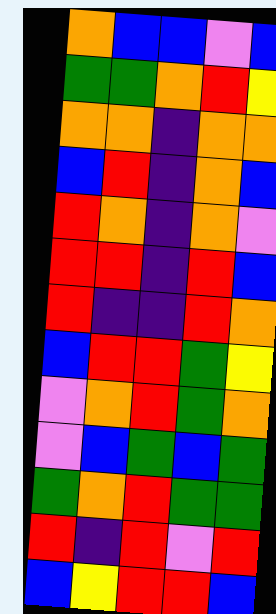[["orange", "blue", "blue", "violet", "blue"], ["green", "green", "orange", "red", "yellow"], ["orange", "orange", "indigo", "orange", "orange"], ["blue", "red", "indigo", "orange", "blue"], ["red", "orange", "indigo", "orange", "violet"], ["red", "red", "indigo", "red", "blue"], ["red", "indigo", "indigo", "red", "orange"], ["blue", "red", "red", "green", "yellow"], ["violet", "orange", "red", "green", "orange"], ["violet", "blue", "green", "blue", "green"], ["green", "orange", "red", "green", "green"], ["red", "indigo", "red", "violet", "red"], ["blue", "yellow", "red", "red", "blue"]]